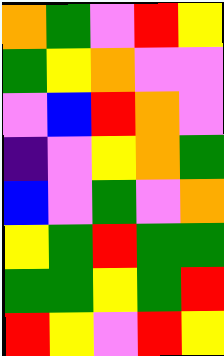[["orange", "green", "violet", "red", "yellow"], ["green", "yellow", "orange", "violet", "violet"], ["violet", "blue", "red", "orange", "violet"], ["indigo", "violet", "yellow", "orange", "green"], ["blue", "violet", "green", "violet", "orange"], ["yellow", "green", "red", "green", "green"], ["green", "green", "yellow", "green", "red"], ["red", "yellow", "violet", "red", "yellow"]]